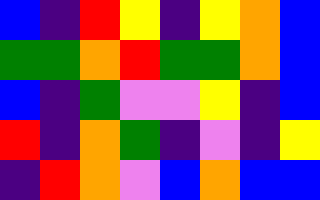[["blue", "indigo", "red", "yellow", "indigo", "yellow", "orange", "blue"], ["green", "green", "orange", "red", "green", "green", "orange", "blue"], ["blue", "indigo", "green", "violet", "violet", "yellow", "indigo", "blue"], ["red", "indigo", "orange", "green", "indigo", "violet", "indigo", "yellow"], ["indigo", "red", "orange", "violet", "blue", "orange", "blue", "blue"]]